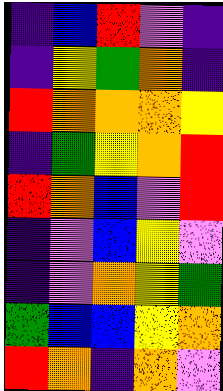[["indigo", "blue", "red", "violet", "indigo"], ["indigo", "yellow", "green", "orange", "indigo"], ["red", "orange", "orange", "orange", "yellow"], ["indigo", "green", "yellow", "orange", "red"], ["red", "orange", "blue", "violet", "red"], ["indigo", "violet", "blue", "yellow", "violet"], ["indigo", "violet", "orange", "yellow", "green"], ["green", "blue", "blue", "yellow", "orange"], ["red", "orange", "indigo", "orange", "violet"]]